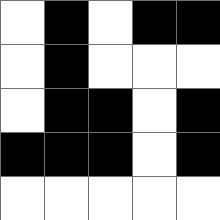[["white", "black", "white", "black", "black"], ["white", "black", "white", "white", "white"], ["white", "black", "black", "white", "black"], ["black", "black", "black", "white", "black"], ["white", "white", "white", "white", "white"]]